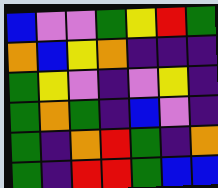[["blue", "violet", "violet", "green", "yellow", "red", "green"], ["orange", "blue", "yellow", "orange", "indigo", "indigo", "indigo"], ["green", "yellow", "violet", "indigo", "violet", "yellow", "indigo"], ["green", "orange", "green", "indigo", "blue", "violet", "indigo"], ["green", "indigo", "orange", "red", "green", "indigo", "orange"], ["green", "indigo", "red", "red", "green", "blue", "blue"]]